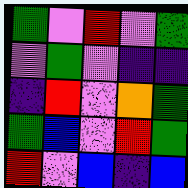[["green", "violet", "red", "violet", "green"], ["violet", "green", "violet", "indigo", "indigo"], ["indigo", "red", "violet", "orange", "green"], ["green", "blue", "violet", "red", "green"], ["red", "violet", "blue", "indigo", "blue"]]